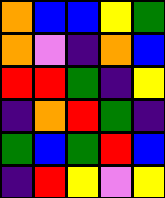[["orange", "blue", "blue", "yellow", "green"], ["orange", "violet", "indigo", "orange", "blue"], ["red", "red", "green", "indigo", "yellow"], ["indigo", "orange", "red", "green", "indigo"], ["green", "blue", "green", "red", "blue"], ["indigo", "red", "yellow", "violet", "yellow"]]